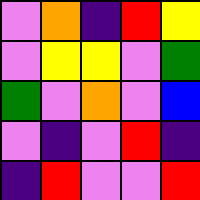[["violet", "orange", "indigo", "red", "yellow"], ["violet", "yellow", "yellow", "violet", "green"], ["green", "violet", "orange", "violet", "blue"], ["violet", "indigo", "violet", "red", "indigo"], ["indigo", "red", "violet", "violet", "red"]]